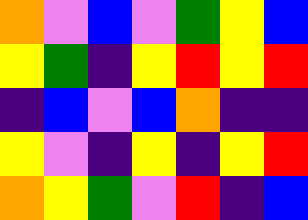[["orange", "violet", "blue", "violet", "green", "yellow", "blue"], ["yellow", "green", "indigo", "yellow", "red", "yellow", "red"], ["indigo", "blue", "violet", "blue", "orange", "indigo", "indigo"], ["yellow", "violet", "indigo", "yellow", "indigo", "yellow", "red"], ["orange", "yellow", "green", "violet", "red", "indigo", "blue"]]